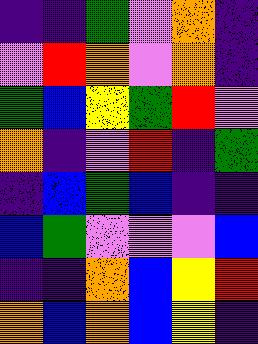[["indigo", "indigo", "green", "violet", "orange", "indigo"], ["violet", "red", "orange", "violet", "orange", "indigo"], ["green", "blue", "yellow", "green", "red", "violet"], ["orange", "indigo", "violet", "red", "indigo", "green"], ["indigo", "blue", "green", "blue", "indigo", "indigo"], ["blue", "green", "violet", "violet", "violet", "blue"], ["indigo", "indigo", "orange", "blue", "yellow", "red"], ["orange", "blue", "orange", "blue", "yellow", "indigo"]]